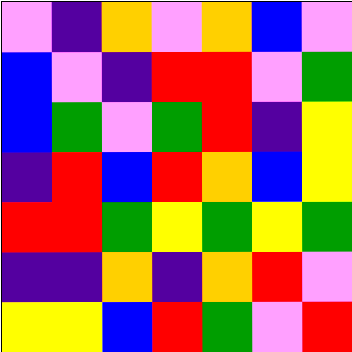[["violet", "indigo", "orange", "violet", "orange", "blue", "violet"], ["blue", "violet", "indigo", "red", "red", "violet", "green"], ["blue", "green", "violet", "green", "red", "indigo", "yellow"], ["indigo", "red", "blue", "red", "orange", "blue", "yellow"], ["red", "red", "green", "yellow", "green", "yellow", "green"], ["indigo", "indigo", "orange", "indigo", "orange", "red", "violet"], ["yellow", "yellow", "blue", "red", "green", "violet", "red"]]